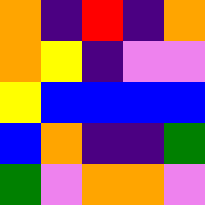[["orange", "indigo", "red", "indigo", "orange"], ["orange", "yellow", "indigo", "violet", "violet"], ["yellow", "blue", "blue", "blue", "blue"], ["blue", "orange", "indigo", "indigo", "green"], ["green", "violet", "orange", "orange", "violet"]]